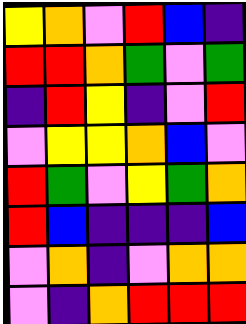[["yellow", "orange", "violet", "red", "blue", "indigo"], ["red", "red", "orange", "green", "violet", "green"], ["indigo", "red", "yellow", "indigo", "violet", "red"], ["violet", "yellow", "yellow", "orange", "blue", "violet"], ["red", "green", "violet", "yellow", "green", "orange"], ["red", "blue", "indigo", "indigo", "indigo", "blue"], ["violet", "orange", "indigo", "violet", "orange", "orange"], ["violet", "indigo", "orange", "red", "red", "red"]]